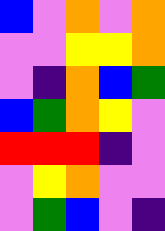[["blue", "violet", "orange", "violet", "orange"], ["violet", "violet", "yellow", "yellow", "orange"], ["violet", "indigo", "orange", "blue", "green"], ["blue", "green", "orange", "yellow", "violet"], ["red", "red", "red", "indigo", "violet"], ["violet", "yellow", "orange", "violet", "violet"], ["violet", "green", "blue", "violet", "indigo"]]